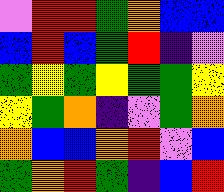[["violet", "red", "red", "green", "orange", "blue", "blue"], ["blue", "red", "blue", "green", "red", "indigo", "violet"], ["green", "yellow", "green", "yellow", "green", "green", "yellow"], ["yellow", "green", "orange", "indigo", "violet", "green", "orange"], ["orange", "blue", "blue", "orange", "red", "violet", "blue"], ["green", "orange", "red", "green", "indigo", "blue", "red"]]